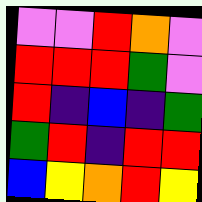[["violet", "violet", "red", "orange", "violet"], ["red", "red", "red", "green", "violet"], ["red", "indigo", "blue", "indigo", "green"], ["green", "red", "indigo", "red", "red"], ["blue", "yellow", "orange", "red", "yellow"]]